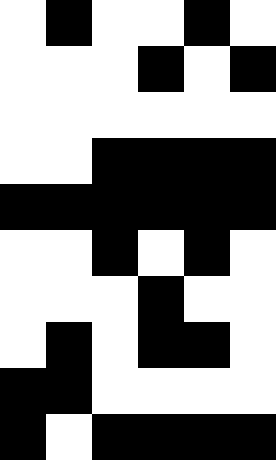[["white", "black", "white", "white", "black", "white"], ["white", "white", "white", "black", "white", "black"], ["white", "white", "white", "white", "white", "white"], ["white", "white", "black", "black", "black", "black"], ["black", "black", "black", "black", "black", "black"], ["white", "white", "black", "white", "black", "white"], ["white", "white", "white", "black", "white", "white"], ["white", "black", "white", "black", "black", "white"], ["black", "black", "white", "white", "white", "white"], ["black", "white", "black", "black", "black", "black"]]